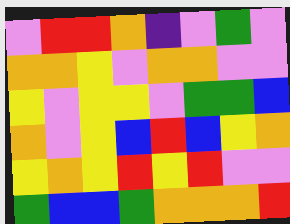[["violet", "red", "red", "orange", "indigo", "violet", "green", "violet"], ["orange", "orange", "yellow", "violet", "orange", "orange", "violet", "violet"], ["yellow", "violet", "yellow", "yellow", "violet", "green", "green", "blue"], ["orange", "violet", "yellow", "blue", "red", "blue", "yellow", "orange"], ["yellow", "orange", "yellow", "red", "yellow", "red", "violet", "violet"], ["green", "blue", "blue", "green", "orange", "orange", "orange", "red"]]